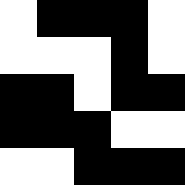[["white", "black", "black", "black", "white"], ["white", "white", "white", "black", "white"], ["black", "black", "white", "black", "black"], ["black", "black", "black", "white", "white"], ["white", "white", "black", "black", "black"]]